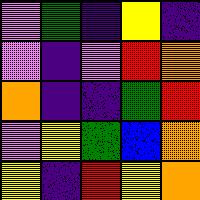[["violet", "green", "indigo", "yellow", "indigo"], ["violet", "indigo", "violet", "red", "orange"], ["orange", "indigo", "indigo", "green", "red"], ["violet", "yellow", "green", "blue", "orange"], ["yellow", "indigo", "red", "yellow", "orange"]]